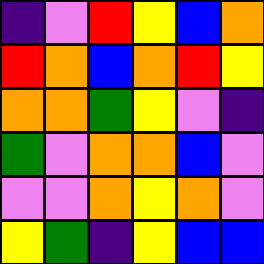[["indigo", "violet", "red", "yellow", "blue", "orange"], ["red", "orange", "blue", "orange", "red", "yellow"], ["orange", "orange", "green", "yellow", "violet", "indigo"], ["green", "violet", "orange", "orange", "blue", "violet"], ["violet", "violet", "orange", "yellow", "orange", "violet"], ["yellow", "green", "indigo", "yellow", "blue", "blue"]]